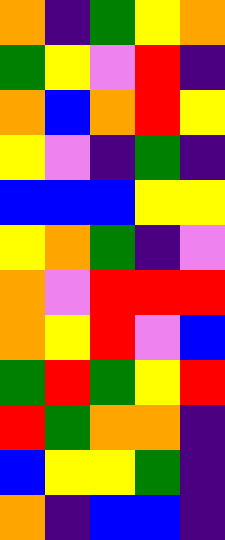[["orange", "indigo", "green", "yellow", "orange"], ["green", "yellow", "violet", "red", "indigo"], ["orange", "blue", "orange", "red", "yellow"], ["yellow", "violet", "indigo", "green", "indigo"], ["blue", "blue", "blue", "yellow", "yellow"], ["yellow", "orange", "green", "indigo", "violet"], ["orange", "violet", "red", "red", "red"], ["orange", "yellow", "red", "violet", "blue"], ["green", "red", "green", "yellow", "red"], ["red", "green", "orange", "orange", "indigo"], ["blue", "yellow", "yellow", "green", "indigo"], ["orange", "indigo", "blue", "blue", "indigo"]]